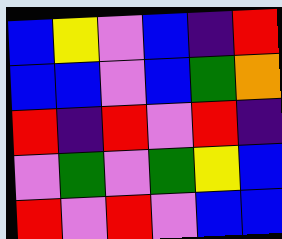[["blue", "yellow", "violet", "blue", "indigo", "red"], ["blue", "blue", "violet", "blue", "green", "orange"], ["red", "indigo", "red", "violet", "red", "indigo"], ["violet", "green", "violet", "green", "yellow", "blue"], ["red", "violet", "red", "violet", "blue", "blue"]]